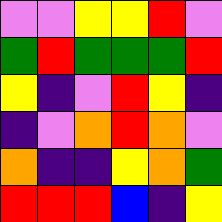[["violet", "violet", "yellow", "yellow", "red", "violet"], ["green", "red", "green", "green", "green", "red"], ["yellow", "indigo", "violet", "red", "yellow", "indigo"], ["indigo", "violet", "orange", "red", "orange", "violet"], ["orange", "indigo", "indigo", "yellow", "orange", "green"], ["red", "red", "red", "blue", "indigo", "yellow"]]